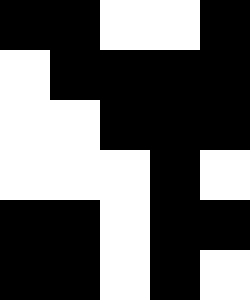[["black", "black", "white", "white", "black"], ["white", "black", "black", "black", "black"], ["white", "white", "black", "black", "black"], ["white", "white", "white", "black", "white"], ["black", "black", "white", "black", "black"], ["black", "black", "white", "black", "white"]]